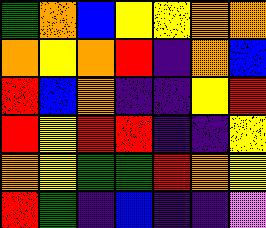[["green", "orange", "blue", "yellow", "yellow", "orange", "orange"], ["orange", "yellow", "orange", "red", "indigo", "orange", "blue"], ["red", "blue", "orange", "indigo", "indigo", "yellow", "red"], ["red", "yellow", "red", "red", "indigo", "indigo", "yellow"], ["orange", "yellow", "green", "green", "red", "orange", "yellow"], ["red", "green", "indigo", "blue", "indigo", "indigo", "violet"]]